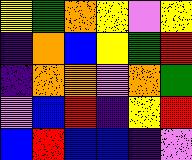[["yellow", "green", "orange", "yellow", "violet", "yellow"], ["indigo", "orange", "blue", "yellow", "green", "red"], ["indigo", "orange", "orange", "violet", "orange", "green"], ["violet", "blue", "red", "indigo", "yellow", "red"], ["blue", "red", "blue", "blue", "indigo", "violet"]]